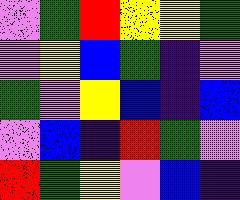[["violet", "green", "red", "yellow", "yellow", "green"], ["violet", "yellow", "blue", "green", "indigo", "violet"], ["green", "violet", "yellow", "blue", "indigo", "blue"], ["violet", "blue", "indigo", "red", "green", "violet"], ["red", "green", "yellow", "violet", "blue", "indigo"]]